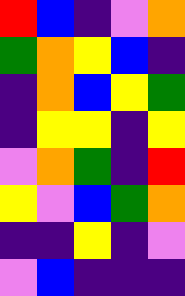[["red", "blue", "indigo", "violet", "orange"], ["green", "orange", "yellow", "blue", "indigo"], ["indigo", "orange", "blue", "yellow", "green"], ["indigo", "yellow", "yellow", "indigo", "yellow"], ["violet", "orange", "green", "indigo", "red"], ["yellow", "violet", "blue", "green", "orange"], ["indigo", "indigo", "yellow", "indigo", "violet"], ["violet", "blue", "indigo", "indigo", "indigo"]]